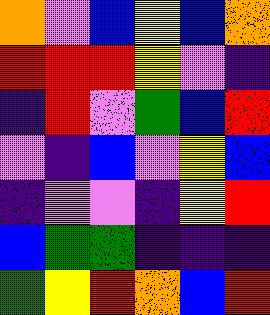[["orange", "violet", "blue", "yellow", "blue", "orange"], ["red", "red", "red", "yellow", "violet", "indigo"], ["indigo", "red", "violet", "green", "blue", "red"], ["violet", "indigo", "blue", "violet", "yellow", "blue"], ["indigo", "violet", "violet", "indigo", "yellow", "red"], ["blue", "green", "green", "indigo", "indigo", "indigo"], ["green", "yellow", "red", "orange", "blue", "red"]]